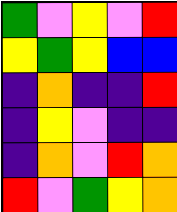[["green", "violet", "yellow", "violet", "red"], ["yellow", "green", "yellow", "blue", "blue"], ["indigo", "orange", "indigo", "indigo", "red"], ["indigo", "yellow", "violet", "indigo", "indigo"], ["indigo", "orange", "violet", "red", "orange"], ["red", "violet", "green", "yellow", "orange"]]